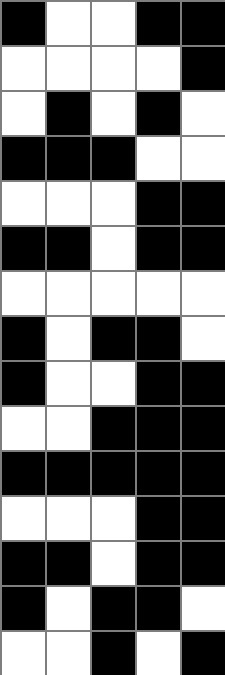[["black", "white", "white", "black", "black"], ["white", "white", "white", "white", "black"], ["white", "black", "white", "black", "white"], ["black", "black", "black", "white", "white"], ["white", "white", "white", "black", "black"], ["black", "black", "white", "black", "black"], ["white", "white", "white", "white", "white"], ["black", "white", "black", "black", "white"], ["black", "white", "white", "black", "black"], ["white", "white", "black", "black", "black"], ["black", "black", "black", "black", "black"], ["white", "white", "white", "black", "black"], ["black", "black", "white", "black", "black"], ["black", "white", "black", "black", "white"], ["white", "white", "black", "white", "black"]]